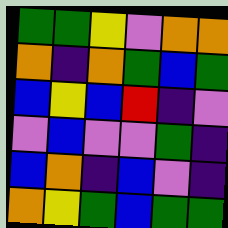[["green", "green", "yellow", "violet", "orange", "orange"], ["orange", "indigo", "orange", "green", "blue", "green"], ["blue", "yellow", "blue", "red", "indigo", "violet"], ["violet", "blue", "violet", "violet", "green", "indigo"], ["blue", "orange", "indigo", "blue", "violet", "indigo"], ["orange", "yellow", "green", "blue", "green", "green"]]